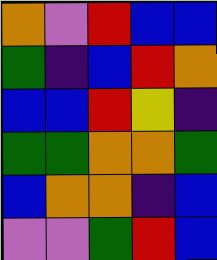[["orange", "violet", "red", "blue", "blue"], ["green", "indigo", "blue", "red", "orange"], ["blue", "blue", "red", "yellow", "indigo"], ["green", "green", "orange", "orange", "green"], ["blue", "orange", "orange", "indigo", "blue"], ["violet", "violet", "green", "red", "blue"]]